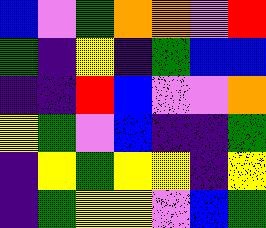[["blue", "violet", "green", "orange", "orange", "violet", "red"], ["green", "indigo", "yellow", "indigo", "green", "blue", "blue"], ["indigo", "indigo", "red", "blue", "violet", "violet", "orange"], ["yellow", "green", "violet", "blue", "indigo", "indigo", "green"], ["indigo", "yellow", "green", "yellow", "yellow", "indigo", "yellow"], ["indigo", "green", "yellow", "yellow", "violet", "blue", "green"]]